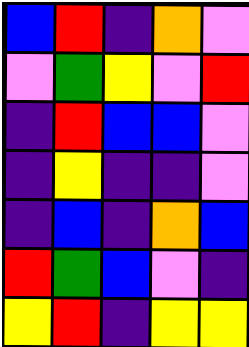[["blue", "red", "indigo", "orange", "violet"], ["violet", "green", "yellow", "violet", "red"], ["indigo", "red", "blue", "blue", "violet"], ["indigo", "yellow", "indigo", "indigo", "violet"], ["indigo", "blue", "indigo", "orange", "blue"], ["red", "green", "blue", "violet", "indigo"], ["yellow", "red", "indigo", "yellow", "yellow"]]